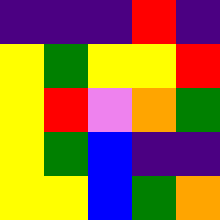[["indigo", "indigo", "indigo", "red", "indigo"], ["yellow", "green", "yellow", "yellow", "red"], ["yellow", "red", "violet", "orange", "green"], ["yellow", "green", "blue", "indigo", "indigo"], ["yellow", "yellow", "blue", "green", "orange"]]